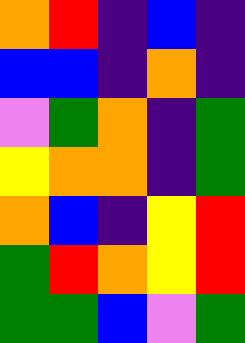[["orange", "red", "indigo", "blue", "indigo"], ["blue", "blue", "indigo", "orange", "indigo"], ["violet", "green", "orange", "indigo", "green"], ["yellow", "orange", "orange", "indigo", "green"], ["orange", "blue", "indigo", "yellow", "red"], ["green", "red", "orange", "yellow", "red"], ["green", "green", "blue", "violet", "green"]]